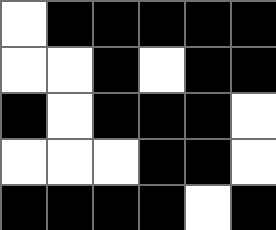[["white", "black", "black", "black", "black", "black"], ["white", "white", "black", "white", "black", "black"], ["black", "white", "black", "black", "black", "white"], ["white", "white", "white", "black", "black", "white"], ["black", "black", "black", "black", "white", "black"]]